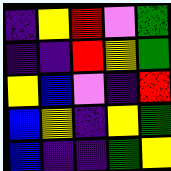[["indigo", "yellow", "red", "violet", "green"], ["indigo", "indigo", "red", "yellow", "green"], ["yellow", "blue", "violet", "indigo", "red"], ["blue", "yellow", "indigo", "yellow", "green"], ["blue", "indigo", "indigo", "green", "yellow"]]